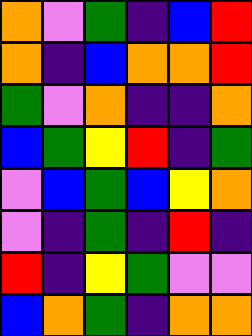[["orange", "violet", "green", "indigo", "blue", "red"], ["orange", "indigo", "blue", "orange", "orange", "red"], ["green", "violet", "orange", "indigo", "indigo", "orange"], ["blue", "green", "yellow", "red", "indigo", "green"], ["violet", "blue", "green", "blue", "yellow", "orange"], ["violet", "indigo", "green", "indigo", "red", "indigo"], ["red", "indigo", "yellow", "green", "violet", "violet"], ["blue", "orange", "green", "indigo", "orange", "orange"]]